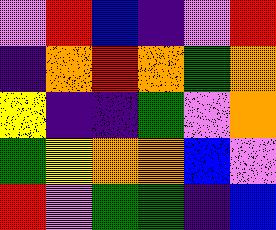[["violet", "red", "blue", "indigo", "violet", "red"], ["indigo", "orange", "red", "orange", "green", "orange"], ["yellow", "indigo", "indigo", "green", "violet", "orange"], ["green", "yellow", "orange", "orange", "blue", "violet"], ["red", "violet", "green", "green", "indigo", "blue"]]